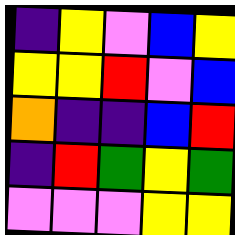[["indigo", "yellow", "violet", "blue", "yellow"], ["yellow", "yellow", "red", "violet", "blue"], ["orange", "indigo", "indigo", "blue", "red"], ["indigo", "red", "green", "yellow", "green"], ["violet", "violet", "violet", "yellow", "yellow"]]